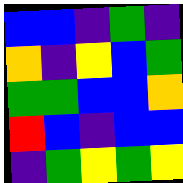[["blue", "blue", "indigo", "green", "indigo"], ["orange", "indigo", "yellow", "blue", "green"], ["green", "green", "blue", "blue", "orange"], ["red", "blue", "indigo", "blue", "blue"], ["indigo", "green", "yellow", "green", "yellow"]]